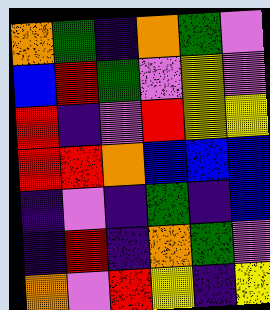[["orange", "green", "indigo", "orange", "green", "violet"], ["blue", "red", "green", "violet", "yellow", "violet"], ["red", "indigo", "violet", "red", "yellow", "yellow"], ["red", "red", "orange", "blue", "blue", "blue"], ["indigo", "violet", "indigo", "green", "indigo", "blue"], ["indigo", "red", "indigo", "orange", "green", "violet"], ["orange", "violet", "red", "yellow", "indigo", "yellow"]]